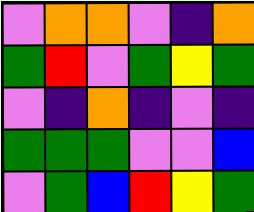[["violet", "orange", "orange", "violet", "indigo", "orange"], ["green", "red", "violet", "green", "yellow", "green"], ["violet", "indigo", "orange", "indigo", "violet", "indigo"], ["green", "green", "green", "violet", "violet", "blue"], ["violet", "green", "blue", "red", "yellow", "green"]]